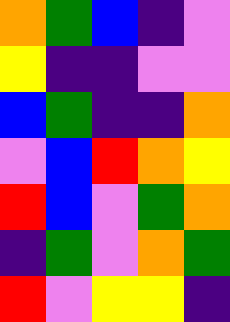[["orange", "green", "blue", "indigo", "violet"], ["yellow", "indigo", "indigo", "violet", "violet"], ["blue", "green", "indigo", "indigo", "orange"], ["violet", "blue", "red", "orange", "yellow"], ["red", "blue", "violet", "green", "orange"], ["indigo", "green", "violet", "orange", "green"], ["red", "violet", "yellow", "yellow", "indigo"]]